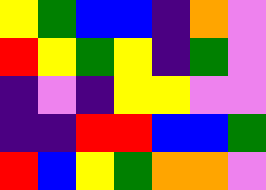[["yellow", "green", "blue", "blue", "indigo", "orange", "violet"], ["red", "yellow", "green", "yellow", "indigo", "green", "violet"], ["indigo", "violet", "indigo", "yellow", "yellow", "violet", "violet"], ["indigo", "indigo", "red", "red", "blue", "blue", "green"], ["red", "blue", "yellow", "green", "orange", "orange", "violet"]]